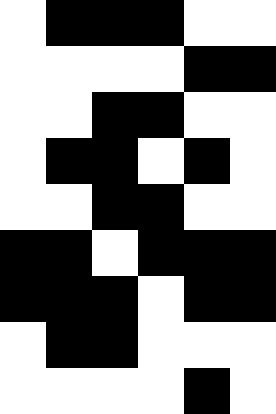[["white", "black", "black", "black", "white", "white"], ["white", "white", "white", "white", "black", "black"], ["white", "white", "black", "black", "white", "white"], ["white", "black", "black", "white", "black", "white"], ["white", "white", "black", "black", "white", "white"], ["black", "black", "white", "black", "black", "black"], ["black", "black", "black", "white", "black", "black"], ["white", "black", "black", "white", "white", "white"], ["white", "white", "white", "white", "black", "white"]]